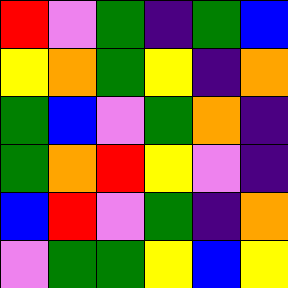[["red", "violet", "green", "indigo", "green", "blue"], ["yellow", "orange", "green", "yellow", "indigo", "orange"], ["green", "blue", "violet", "green", "orange", "indigo"], ["green", "orange", "red", "yellow", "violet", "indigo"], ["blue", "red", "violet", "green", "indigo", "orange"], ["violet", "green", "green", "yellow", "blue", "yellow"]]